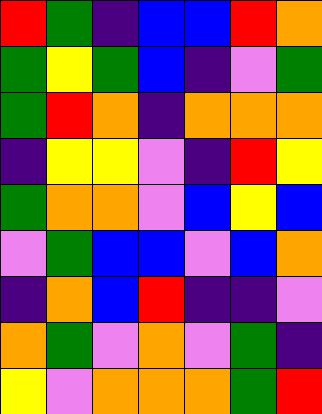[["red", "green", "indigo", "blue", "blue", "red", "orange"], ["green", "yellow", "green", "blue", "indigo", "violet", "green"], ["green", "red", "orange", "indigo", "orange", "orange", "orange"], ["indigo", "yellow", "yellow", "violet", "indigo", "red", "yellow"], ["green", "orange", "orange", "violet", "blue", "yellow", "blue"], ["violet", "green", "blue", "blue", "violet", "blue", "orange"], ["indigo", "orange", "blue", "red", "indigo", "indigo", "violet"], ["orange", "green", "violet", "orange", "violet", "green", "indigo"], ["yellow", "violet", "orange", "orange", "orange", "green", "red"]]